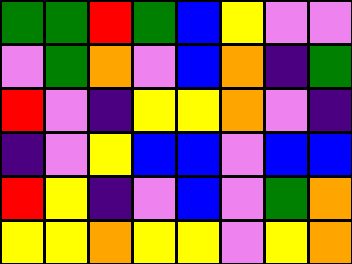[["green", "green", "red", "green", "blue", "yellow", "violet", "violet"], ["violet", "green", "orange", "violet", "blue", "orange", "indigo", "green"], ["red", "violet", "indigo", "yellow", "yellow", "orange", "violet", "indigo"], ["indigo", "violet", "yellow", "blue", "blue", "violet", "blue", "blue"], ["red", "yellow", "indigo", "violet", "blue", "violet", "green", "orange"], ["yellow", "yellow", "orange", "yellow", "yellow", "violet", "yellow", "orange"]]